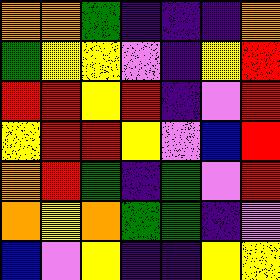[["orange", "orange", "green", "indigo", "indigo", "indigo", "orange"], ["green", "yellow", "yellow", "violet", "indigo", "yellow", "red"], ["red", "red", "yellow", "red", "indigo", "violet", "red"], ["yellow", "red", "red", "yellow", "violet", "blue", "red"], ["orange", "red", "green", "indigo", "green", "violet", "red"], ["orange", "yellow", "orange", "green", "green", "indigo", "violet"], ["blue", "violet", "yellow", "indigo", "indigo", "yellow", "yellow"]]